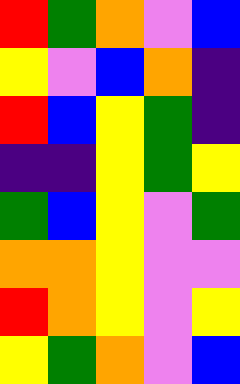[["red", "green", "orange", "violet", "blue"], ["yellow", "violet", "blue", "orange", "indigo"], ["red", "blue", "yellow", "green", "indigo"], ["indigo", "indigo", "yellow", "green", "yellow"], ["green", "blue", "yellow", "violet", "green"], ["orange", "orange", "yellow", "violet", "violet"], ["red", "orange", "yellow", "violet", "yellow"], ["yellow", "green", "orange", "violet", "blue"]]